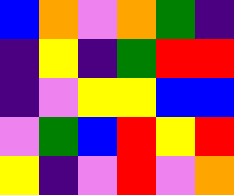[["blue", "orange", "violet", "orange", "green", "indigo"], ["indigo", "yellow", "indigo", "green", "red", "red"], ["indigo", "violet", "yellow", "yellow", "blue", "blue"], ["violet", "green", "blue", "red", "yellow", "red"], ["yellow", "indigo", "violet", "red", "violet", "orange"]]